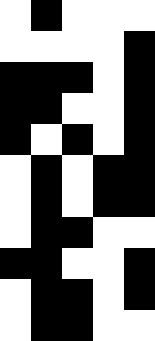[["white", "black", "white", "white", "white"], ["white", "white", "white", "white", "black"], ["black", "black", "black", "white", "black"], ["black", "black", "white", "white", "black"], ["black", "white", "black", "white", "black"], ["white", "black", "white", "black", "black"], ["white", "black", "white", "black", "black"], ["white", "black", "black", "white", "white"], ["black", "black", "white", "white", "black"], ["white", "black", "black", "white", "black"], ["white", "black", "black", "white", "white"]]